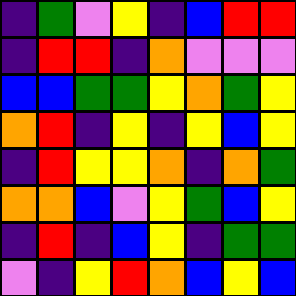[["indigo", "green", "violet", "yellow", "indigo", "blue", "red", "red"], ["indigo", "red", "red", "indigo", "orange", "violet", "violet", "violet"], ["blue", "blue", "green", "green", "yellow", "orange", "green", "yellow"], ["orange", "red", "indigo", "yellow", "indigo", "yellow", "blue", "yellow"], ["indigo", "red", "yellow", "yellow", "orange", "indigo", "orange", "green"], ["orange", "orange", "blue", "violet", "yellow", "green", "blue", "yellow"], ["indigo", "red", "indigo", "blue", "yellow", "indigo", "green", "green"], ["violet", "indigo", "yellow", "red", "orange", "blue", "yellow", "blue"]]